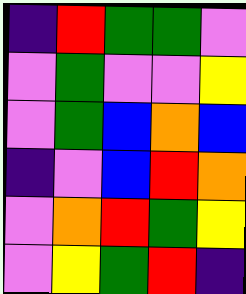[["indigo", "red", "green", "green", "violet"], ["violet", "green", "violet", "violet", "yellow"], ["violet", "green", "blue", "orange", "blue"], ["indigo", "violet", "blue", "red", "orange"], ["violet", "orange", "red", "green", "yellow"], ["violet", "yellow", "green", "red", "indigo"]]